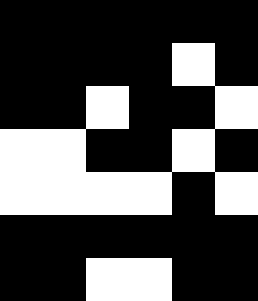[["black", "black", "black", "black", "black", "black"], ["black", "black", "black", "black", "white", "black"], ["black", "black", "white", "black", "black", "white"], ["white", "white", "black", "black", "white", "black"], ["white", "white", "white", "white", "black", "white"], ["black", "black", "black", "black", "black", "black"], ["black", "black", "white", "white", "black", "black"]]